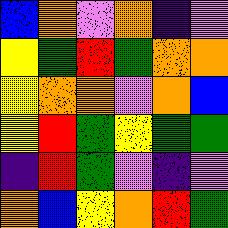[["blue", "orange", "violet", "orange", "indigo", "violet"], ["yellow", "green", "red", "green", "orange", "orange"], ["yellow", "orange", "orange", "violet", "orange", "blue"], ["yellow", "red", "green", "yellow", "green", "green"], ["indigo", "red", "green", "violet", "indigo", "violet"], ["orange", "blue", "yellow", "orange", "red", "green"]]